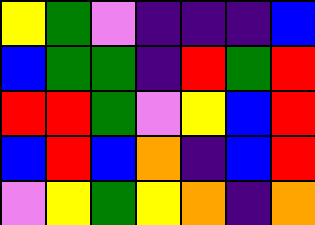[["yellow", "green", "violet", "indigo", "indigo", "indigo", "blue"], ["blue", "green", "green", "indigo", "red", "green", "red"], ["red", "red", "green", "violet", "yellow", "blue", "red"], ["blue", "red", "blue", "orange", "indigo", "blue", "red"], ["violet", "yellow", "green", "yellow", "orange", "indigo", "orange"]]